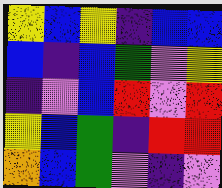[["yellow", "blue", "yellow", "indigo", "blue", "blue"], ["blue", "indigo", "blue", "green", "violet", "yellow"], ["indigo", "violet", "blue", "red", "violet", "red"], ["yellow", "blue", "green", "indigo", "red", "red"], ["orange", "blue", "green", "violet", "indigo", "violet"]]